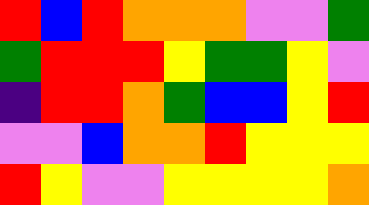[["red", "blue", "red", "orange", "orange", "orange", "violet", "violet", "green"], ["green", "red", "red", "red", "yellow", "green", "green", "yellow", "violet"], ["indigo", "red", "red", "orange", "green", "blue", "blue", "yellow", "red"], ["violet", "violet", "blue", "orange", "orange", "red", "yellow", "yellow", "yellow"], ["red", "yellow", "violet", "violet", "yellow", "yellow", "yellow", "yellow", "orange"]]